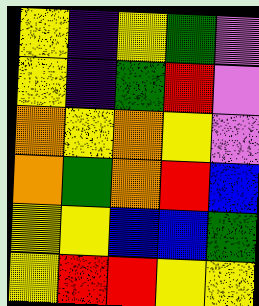[["yellow", "indigo", "yellow", "green", "violet"], ["yellow", "indigo", "green", "red", "violet"], ["orange", "yellow", "orange", "yellow", "violet"], ["orange", "green", "orange", "red", "blue"], ["yellow", "yellow", "blue", "blue", "green"], ["yellow", "red", "red", "yellow", "yellow"]]